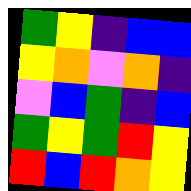[["green", "yellow", "indigo", "blue", "blue"], ["yellow", "orange", "violet", "orange", "indigo"], ["violet", "blue", "green", "indigo", "blue"], ["green", "yellow", "green", "red", "yellow"], ["red", "blue", "red", "orange", "yellow"]]